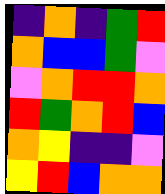[["indigo", "orange", "indigo", "green", "red"], ["orange", "blue", "blue", "green", "violet"], ["violet", "orange", "red", "red", "orange"], ["red", "green", "orange", "red", "blue"], ["orange", "yellow", "indigo", "indigo", "violet"], ["yellow", "red", "blue", "orange", "orange"]]